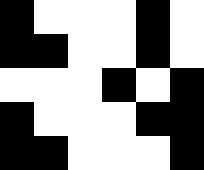[["black", "white", "white", "white", "black", "white"], ["black", "black", "white", "white", "black", "white"], ["white", "white", "white", "black", "white", "black"], ["black", "white", "white", "white", "black", "black"], ["black", "black", "white", "white", "white", "black"]]